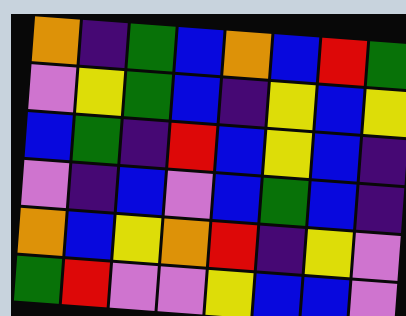[["orange", "indigo", "green", "blue", "orange", "blue", "red", "green"], ["violet", "yellow", "green", "blue", "indigo", "yellow", "blue", "yellow"], ["blue", "green", "indigo", "red", "blue", "yellow", "blue", "indigo"], ["violet", "indigo", "blue", "violet", "blue", "green", "blue", "indigo"], ["orange", "blue", "yellow", "orange", "red", "indigo", "yellow", "violet"], ["green", "red", "violet", "violet", "yellow", "blue", "blue", "violet"]]